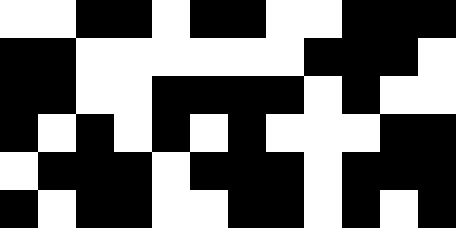[["white", "white", "black", "black", "white", "black", "black", "white", "white", "black", "black", "black"], ["black", "black", "white", "white", "white", "white", "white", "white", "black", "black", "black", "white"], ["black", "black", "white", "white", "black", "black", "black", "black", "white", "black", "white", "white"], ["black", "white", "black", "white", "black", "white", "black", "white", "white", "white", "black", "black"], ["white", "black", "black", "black", "white", "black", "black", "black", "white", "black", "black", "black"], ["black", "white", "black", "black", "white", "white", "black", "black", "white", "black", "white", "black"]]